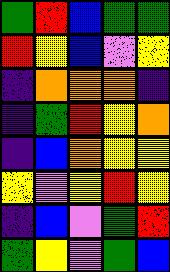[["green", "red", "blue", "green", "green"], ["red", "yellow", "blue", "violet", "yellow"], ["indigo", "orange", "orange", "orange", "indigo"], ["indigo", "green", "red", "yellow", "orange"], ["indigo", "blue", "orange", "yellow", "yellow"], ["yellow", "violet", "yellow", "red", "yellow"], ["indigo", "blue", "violet", "green", "red"], ["green", "yellow", "violet", "green", "blue"]]